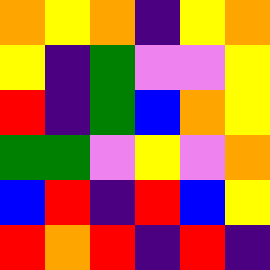[["orange", "yellow", "orange", "indigo", "yellow", "orange"], ["yellow", "indigo", "green", "violet", "violet", "yellow"], ["red", "indigo", "green", "blue", "orange", "yellow"], ["green", "green", "violet", "yellow", "violet", "orange"], ["blue", "red", "indigo", "red", "blue", "yellow"], ["red", "orange", "red", "indigo", "red", "indigo"]]